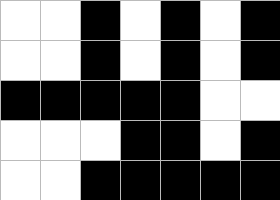[["white", "white", "black", "white", "black", "white", "black"], ["white", "white", "black", "white", "black", "white", "black"], ["black", "black", "black", "black", "black", "white", "white"], ["white", "white", "white", "black", "black", "white", "black"], ["white", "white", "black", "black", "black", "black", "black"]]